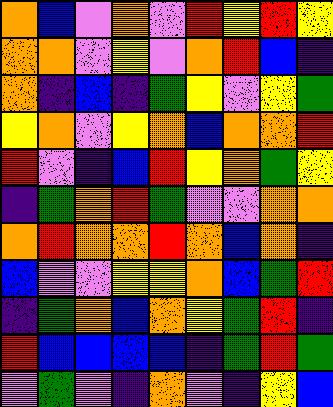[["orange", "blue", "violet", "orange", "violet", "red", "yellow", "red", "yellow"], ["orange", "orange", "violet", "yellow", "violet", "orange", "red", "blue", "indigo"], ["orange", "indigo", "blue", "indigo", "green", "yellow", "violet", "yellow", "green"], ["yellow", "orange", "violet", "yellow", "orange", "blue", "orange", "orange", "red"], ["red", "violet", "indigo", "blue", "red", "yellow", "orange", "green", "yellow"], ["indigo", "green", "orange", "red", "green", "violet", "violet", "orange", "orange"], ["orange", "red", "orange", "orange", "red", "orange", "blue", "orange", "indigo"], ["blue", "violet", "violet", "yellow", "yellow", "orange", "blue", "green", "red"], ["indigo", "green", "orange", "blue", "orange", "yellow", "green", "red", "indigo"], ["red", "blue", "blue", "blue", "blue", "indigo", "green", "red", "green"], ["violet", "green", "violet", "indigo", "orange", "violet", "indigo", "yellow", "blue"]]